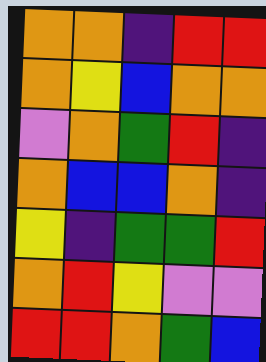[["orange", "orange", "indigo", "red", "red"], ["orange", "yellow", "blue", "orange", "orange"], ["violet", "orange", "green", "red", "indigo"], ["orange", "blue", "blue", "orange", "indigo"], ["yellow", "indigo", "green", "green", "red"], ["orange", "red", "yellow", "violet", "violet"], ["red", "red", "orange", "green", "blue"]]